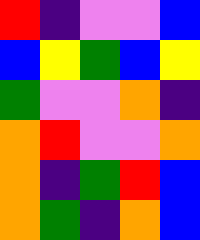[["red", "indigo", "violet", "violet", "blue"], ["blue", "yellow", "green", "blue", "yellow"], ["green", "violet", "violet", "orange", "indigo"], ["orange", "red", "violet", "violet", "orange"], ["orange", "indigo", "green", "red", "blue"], ["orange", "green", "indigo", "orange", "blue"]]